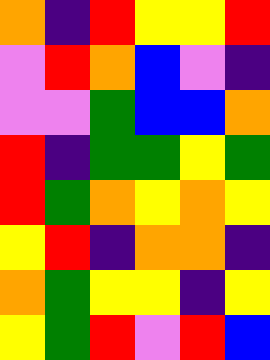[["orange", "indigo", "red", "yellow", "yellow", "red"], ["violet", "red", "orange", "blue", "violet", "indigo"], ["violet", "violet", "green", "blue", "blue", "orange"], ["red", "indigo", "green", "green", "yellow", "green"], ["red", "green", "orange", "yellow", "orange", "yellow"], ["yellow", "red", "indigo", "orange", "orange", "indigo"], ["orange", "green", "yellow", "yellow", "indigo", "yellow"], ["yellow", "green", "red", "violet", "red", "blue"]]